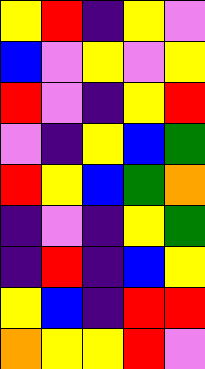[["yellow", "red", "indigo", "yellow", "violet"], ["blue", "violet", "yellow", "violet", "yellow"], ["red", "violet", "indigo", "yellow", "red"], ["violet", "indigo", "yellow", "blue", "green"], ["red", "yellow", "blue", "green", "orange"], ["indigo", "violet", "indigo", "yellow", "green"], ["indigo", "red", "indigo", "blue", "yellow"], ["yellow", "blue", "indigo", "red", "red"], ["orange", "yellow", "yellow", "red", "violet"]]